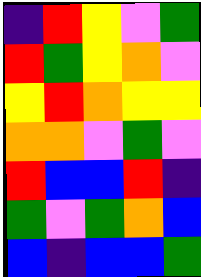[["indigo", "red", "yellow", "violet", "green"], ["red", "green", "yellow", "orange", "violet"], ["yellow", "red", "orange", "yellow", "yellow"], ["orange", "orange", "violet", "green", "violet"], ["red", "blue", "blue", "red", "indigo"], ["green", "violet", "green", "orange", "blue"], ["blue", "indigo", "blue", "blue", "green"]]